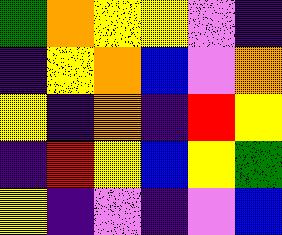[["green", "orange", "yellow", "yellow", "violet", "indigo"], ["indigo", "yellow", "orange", "blue", "violet", "orange"], ["yellow", "indigo", "orange", "indigo", "red", "yellow"], ["indigo", "red", "yellow", "blue", "yellow", "green"], ["yellow", "indigo", "violet", "indigo", "violet", "blue"]]